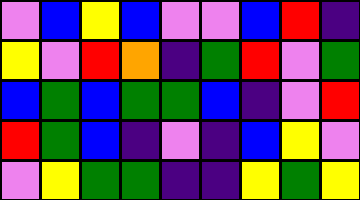[["violet", "blue", "yellow", "blue", "violet", "violet", "blue", "red", "indigo"], ["yellow", "violet", "red", "orange", "indigo", "green", "red", "violet", "green"], ["blue", "green", "blue", "green", "green", "blue", "indigo", "violet", "red"], ["red", "green", "blue", "indigo", "violet", "indigo", "blue", "yellow", "violet"], ["violet", "yellow", "green", "green", "indigo", "indigo", "yellow", "green", "yellow"]]